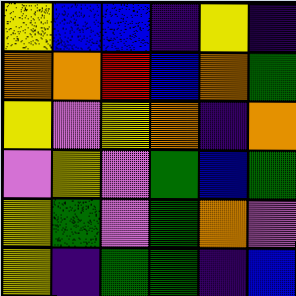[["yellow", "blue", "blue", "indigo", "yellow", "indigo"], ["orange", "orange", "red", "blue", "orange", "green"], ["yellow", "violet", "yellow", "orange", "indigo", "orange"], ["violet", "yellow", "violet", "green", "blue", "green"], ["yellow", "green", "violet", "green", "orange", "violet"], ["yellow", "indigo", "green", "green", "indigo", "blue"]]